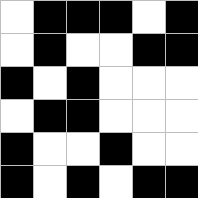[["white", "black", "black", "black", "white", "black"], ["white", "black", "white", "white", "black", "black"], ["black", "white", "black", "white", "white", "white"], ["white", "black", "black", "white", "white", "white"], ["black", "white", "white", "black", "white", "white"], ["black", "white", "black", "white", "black", "black"]]